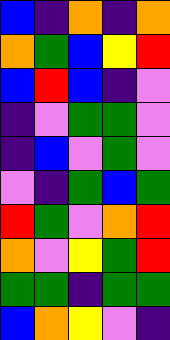[["blue", "indigo", "orange", "indigo", "orange"], ["orange", "green", "blue", "yellow", "red"], ["blue", "red", "blue", "indigo", "violet"], ["indigo", "violet", "green", "green", "violet"], ["indigo", "blue", "violet", "green", "violet"], ["violet", "indigo", "green", "blue", "green"], ["red", "green", "violet", "orange", "red"], ["orange", "violet", "yellow", "green", "red"], ["green", "green", "indigo", "green", "green"], ["blue", "orange", "yellow", "violet", "indigo"]]